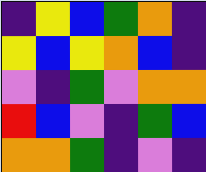[["indigo", "yellow", "blue", "green", "orange", "indigo"], ["yellow", "blue", "yellow", "orange", "blue", "indigo"], ["violet", "indigo", "green", "violet", "orange", "orange"], ["red", "blue", "violet", "indigo", "green", "blue"], ["orange", "orange", "green", "indigo", "violet", "indigo"]]